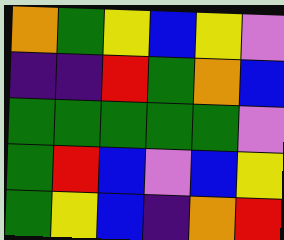[["orange", "green", "yellow", "blue", "yellow", "violet"], ["indigo", "indigo", "red", "green", "orange", "blue"], ["green", "green", "green", "green", "green", "violet"], ["green", "red", "blue", "violet", "blue", "yellow"], ["green", "yellow", "blue", "indigo", "orange", "red"]]